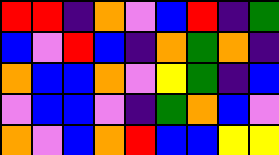[["red", "red", "indigo", "orange", "violet", "blue", "red", "indigo", "green"], ["blue", "violet", "red", "blue", "indigo", "orange", "green", "orange", "indigo"], ["orange", "blue", "blue", "orange", "violet", "yellow", "green", "indigo", "blue"], ["violet", "blue", "blue", "violet", "indigo", "green", "orange", "blue", "violet"], ["orange", "violet", "blue", "orange", "red", "blue", "blue", "yellow", "yellow"]]